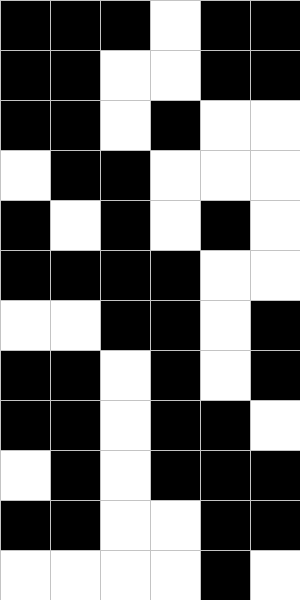[["black", "black", "black", "white", "black", "black"], ["black", "black", "white", "white", "black", "black"], ["black", "black", "white", "black", "white", "white"], ["white", "black", "black", "white", "white", "white"], ["black", "white", "black", "white", "black", "white"], ["black", "black", "black", "black", "white", "white"], ["white", "white", "black", "black", "white", "black"], ["black", "black", "white", "black", "white", "black"], ["black", "black", "white", "black", "black", "white"], ["white", "black", "white", "black", "black", "black"], ["black", "black", "white", "white", "black", "black"], ["white", "white", "white", "white", "black", "white"]]